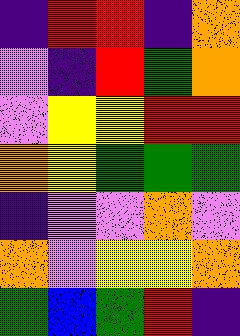[["indigo", "red", "red", "indigo", "orange"], ["violet", "indigo", "red", "green", "orange"], ["violet", "yellow", "yellow", "red", "red"], ["orange", "yellow", "green", "green", "green"], ["indigo", "violet", "violet", "orange", "violet"], ["orange", "violet", "yellow", "yellow", "orange"], ["green", "blue", "green", "red", "indigo"]]